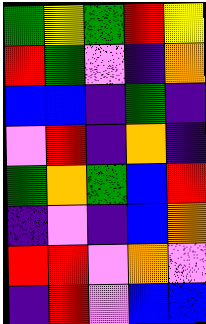[["green", "yellow", "green", "red", "yellow"], ["red", "green", "violet", "indigo", "orange"], ["blue", "blue", "indigo", "green", "indigo"], ["violet", "red", "indigo", "orange", "indigo"], ["green", "orange", "green", "blue", "red"], ["indigo", "violet", "indigo", "blue", "orange"], ["red", "red", "violet", "orange", "violet"], ["indigo", "red", "violet", "blue", "blue"]]